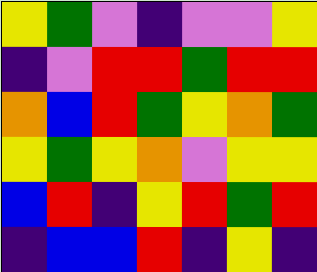[["yellow", "green", "violet", "indigo", "violet", "violet", "yellow"], ["indigo", "violet", "red", "red", "green", "red", "red"], ["orange", "blue", "red", "green", "yellow", "orange", "green"], ["yellow", "green", "yellow", "orange", "violet", "yellow", "yellow"], ["blue", "red", "indigo", "yellow", "red", "green", "red"], ["indigo", "blue", "blue", "red", "indigo", "yellow", "indigo"]]